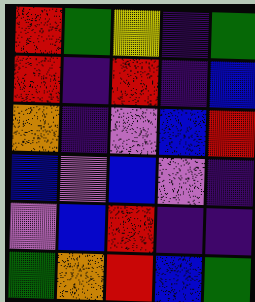[["red", "green", "yellow", "indigo", "green"], ["red", "indigo", "red", "indigo", "blue"], ["orange", "indigo", "violet", "blue", "red"], ["blue", "violet", "blue", "violet", "indigo"], ["violet", "blue", "red", "indigo", "indigo"], ["green", "orange", "red", "blue", "green"]]